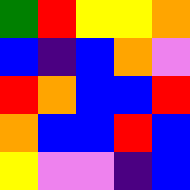[["green", "red", "yellow", "yellow", "orange"], ["blue", "indigo", "blue", "orange", "violet"], ["red", "orange", "blue", "blue", "red"], ["orange", "blue", "blue", "red", "blue"], ["yellow", "violet", "violet", "indigo", "blue"]]